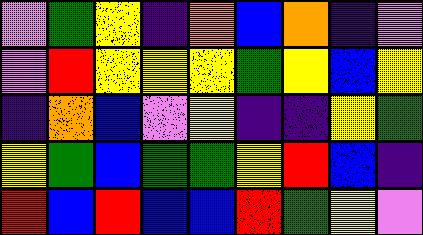[["violet", "green", "yellow", "indigo", "orange", "blue", "orange", "indigo", "violet"], ["violet", "red", "yellow", "yellow", "yellow", "green", "yellow", "blue", "yellow"], ["indigo", "orange", "blue", "violet", "yellow", "indigo", "indigo", "yellow", "green"], ["yellow", "green", "blue", "green", "green", "yellow", "red", "blue", "indigo"], ["red", "blue", "red", "blue", "blue", "red", "green", "yellow", "violet"]]